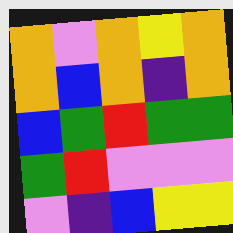[["orange", "violet", "orange", "yellow", "orange"], ["orange", "blue", "orange", "indigo", "orange"], ["blue", "green", "red", "green", "green"], ["green", "red", "violet", "violet", "violet"], ["violet", "indigo", "blue", "yellow", "yellow"]]